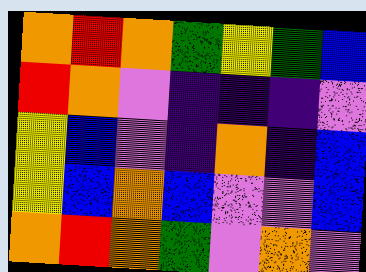[["orange", "red", "orange", "green", "yellow", "green", "blue"], ["red", "orange", "violet", "indigo", "indigo", "indigo", "violet"], ["yellow", "blue", "violet", "indigo", "orange", "indigo", "blue"], ["yellow", "blue", "orange", "blue", "violet", "violet", "blue"], ["orange", "red", "orange", "green", "violet", "orange", "violet"]]